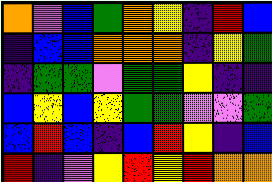[["orange", "violet", "blue", "green", "orange", "yellow", "indigo", "red", "blue"], ["indigo", "blue", "blue", "orange", "orange", "orange", "indigo", "yellow", "green"], ["indigo", "green", "green", "violet", "green", "green", "yellow", "indigo", "indigo"], ["blue", "yellow", "blue", "yellow", "green", "green", "violet", "violet", "green"], ["blue", "red", "blue", "indigo", "blue", "red", "yellow", "indigo", "blue"], ["red", "indigo", "violet", "yellow", "red", "yellow", "red", "orange", "orange"]]